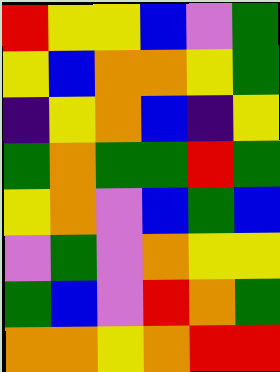[["red", "yellow", "yellow", "blue", "violet", "green"], ["yellow", "blue", "orange", "orange", "yellow", "green"], ["indigo", "yellow", "orange", "blue", "indigo", "yellow"], ["green", "orange", "green", "green", "red", "green"], ["yellow", "orange", "violet", "blue", "green", "blue"], ["violet", "green", "violet", "orange", "yellow", "yellow"], ["green", "blue", "violet", "red", "orange", "green"], ["orange", "orange", "yellow", "orange", "red", "red"]]